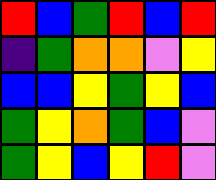[["red", "blue", "green", "red", "blue", "red"], ["indigo", "green", "orange", "orange", "violet", "yellow"], ["blue", "blue", "yellow", "green", "yellow", "blue"], ["green", "yellow", "orange", "green", "blue", "violet"], ["green", "yellow", "blue", "yellow", "red", "violet"]]